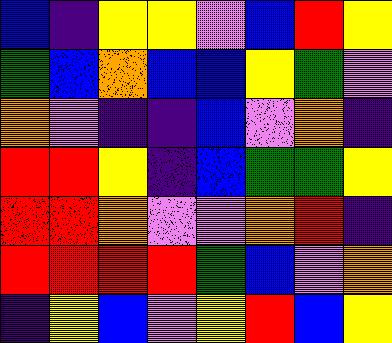[["blue", "indigo", "yellow", "yellow", "violet", "blue", "red", "yellow"], ["green", "blue", "orange", "blue", "blue", "yellow", "green", "violet"], ["orange", "violet", "indigo", "indigo", "blue", "violet", "orange", "indigo"], ["red", "red", "yellow", "indigo", "blue", "green", "green", "yellow"], ["red", "red", "orange", "violet", "violet", "orange", "red", "indigo"], ["red", "red", "red", "red", "green", "blue", "violet", "orange"], ["indigo", "yellow", "blue", "violet", "yellow", "red", "blue", "yellow"]]